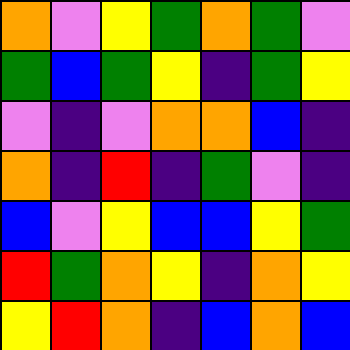[["orange", "violet", "yellow", "green", "orange", "green", "violet"], ["green", "blue", "green", "yellow", "indigo", "green", "yellow"], ["violet", "indigo", "violet", "orange", "orange", "blue", "indigo"], ["orange", "indigo", "red", "indigo", "green", "violet", "indigo"], ["blue", "violet", "yellow", "blue", "blue", "yellow", "green"], ["red", "green", "orange", "yellow", "indigo", "orange", "yellow"], ["yellow", "red", "orange", "indigo", "blue", "orange", "blue"]]